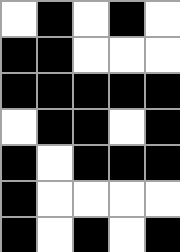[["white", "black", "white", "black", "white"], ["black", "black", "white", "white", "white"], ["black", "black", "black", "black", "black"], ["white", "black", "black", "white", "black"], ["black", "white", "black", "black", "black"], ["black", "white", "white", "white", "white"], ["black", "white", "black", "white", "black"]]